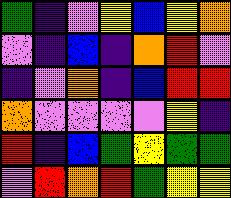[["green", "indigo", "violet", "yellow", "blue", "yellow", "orange"], ["violet", "indigo", "blue", "indigo", "orange", "red", "violet"], ["indigo", "violet", "orange", "indigo", "blue", "red", "red"], ["orange", "violet", "violet", "violet", "violet", "yellow", "indigo"], ["red", "indigo", "blue", "green", "yellow", "green", "green"], ["violet", "red", "orange", "red", "green", "yellow", "yellow"]]